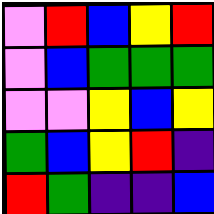[["violet", "red", "blue", "yellow", "red"], ["violet", "blue", "green", "green", "green"], ["violet", "violet", "yellow", "blue", "yellow"], ["green", "blue", "yellow", "red", "indigo"], ["red", "green", "indigo", "indigo", "blue"]]